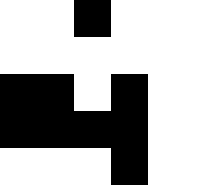[["white", "white", "black", "white", "white", "white"], ["white", "white", "white", "white", "white", "white"], ["black", "black", "white", "black", "white", "white"], ["black", "black", "black", "black", "white", "white"], ["white", "white", "white", "black", "white", "white"]]